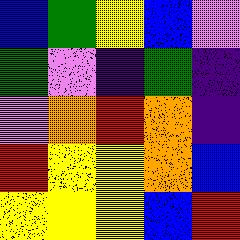[["blue", "green", "yellow", "blue", "violet"], ["green", "violet", "indigo", "green", "indigo"], ["violet", "orange", "red", "orange", "indigo"], ["red", "yellow", "yellow", "orange", "blue"], ["yellow", "yellow", "yellow", "blue", "red"]]